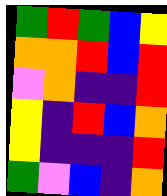[["green", "red", "green", "blue", "yellow"], ["orange", "orange", "red", "blue", "red"], ["violet", "orange", "indigo", "indigo", "red"], ["yellow", "indigo", "red", "blue", "orange"], ["yellow", "indigo", "indigo", "indigo", "red"], ["green", "violet", "blue", "indigo", "orange"]]